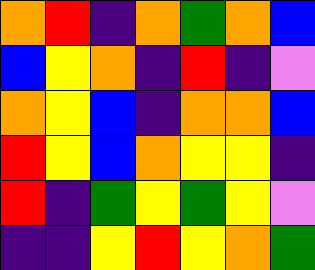[["orange", "red", "indigo", "orange", "green", "orange", "blue"], ["blue", "yellow", "orange", "indigo", "red", "indigo", "violet"], ["orange", "yellow", "blue", "indigo", "orange", "orange", "blue"], ["red", "yellow", "blue", "orange", "yellow", "yellow", "indigo"], ["red", "indigo", "green", "yellow", "green", "yellow", "violet"], ["indigo", "indigo", "yellow", "red", "yellow", "orange", "green"]]